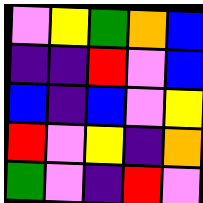[["violet", "yellow", "green", "orange", "blue"], ["indigo", "indigo", "red", "violet", "blue"], ["blue", "indigo", "blue", "violet", "yellow"], ["red", "violet", "yellow", "indigo", "orange"], ["green", "violet", "indigo", "red", "violet"]]